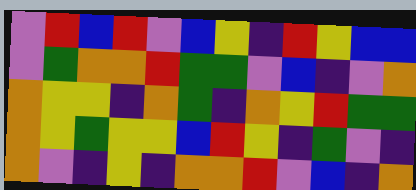[["violet", "red", "blue", "red", "violet", "blue", "yellow", "indigo", "red", "yellow", "blue", "blue"], ["violet", "green", "orange", "orange", "red", "green", "green", "violet", "blue", "indigo", "violet", "orange"], ["orange", "yellow", "yellow", "indigo", "orange", "green", "indigo", "orange", "yellow", "red", "green", "green"], ["orange", "yellow", "green", "yellow", "yellow", "blue", "red", "yellow", "indigo", "green", "violet", "indigo"], ["orange", "violet", "indigo", "yellow", "indigo", "orange", "orange", "red", "violet", "blue", "indigo", "orange"]]